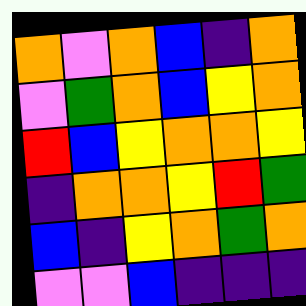[["orange", "violet", "orange", "blue", "indigo", "orange"], ["violet", "green", "orange", "blue", "yellow", "orange"], ["red", "blue", "yellow", "orange", "orange", "yellow"], ["indigo", "orange", "orange", "yellow", "red", "green"], ["blue", "indigo", "yellow", "orange", "green", "orange"], ["violet", "violet", "blue", "indigo", "indigo", "indigo"]]